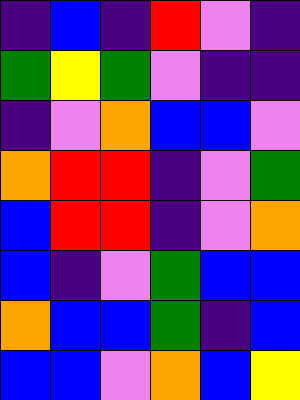[["indigo", "blue", "indigo", "red", "violet", "indigo"], ["green", "yellow", "green", "violet", "indigo", "indigo"], ["indigo", "violet", "orange", "blue", "blue", "violet"], ["orange", "red", "red", "indigo", "violet", "green"], ["blue", "red", "red", "indigo", "violet", "orange"], ["blue", "indigo", "violet", "green", "blue", "blue"], ["orange", "blue", "blue", "green", "indigo", "blue"], ["blue", "blue", "violet", "orange", "blue", "yellow"]]